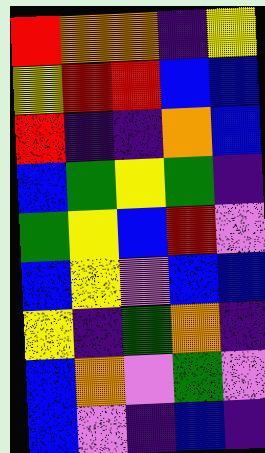[["red", "orange", "orange", "indigo", "yellow"], ["yellow", "red", "red", "blue", "blue"], ["red", "indigo", "indigo", "orange", "blue"], ["blue", "green", "yellow", "green", "indigo"], ["green", "yellow", "blue", "red", "violet"], ["blue", "yellow", "violet", "blue", "blue"], ["yellow", "indigo", "green", "orange", "indigo"], ["blue", "orange", "violet", "green", "violet"], ["blue", "violet", "indigo", "blue", "indigo"]]